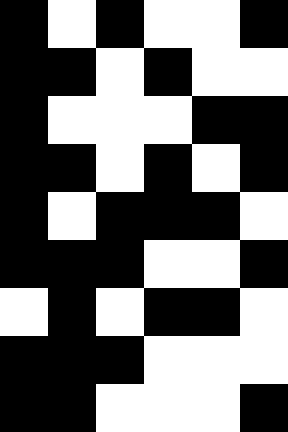[["black", "white", "black", "white", "white", "black"], ["black", "black", "white", "black", "white", "white"], ["black", "white", "white", "white", "black", "black"], ["black", "black", "white", "black", "white", "black"], ["black", "white", "black", "black", "black", "white"], ["black", "black", "black", "white", "white", "black"], ["white", "black", "white", "black", "black", "white"], ["black", "black", "black", "white", "white", "white"], ["black", "black", "white", "white", "white", "black"]]